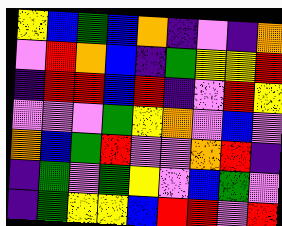[["yellow", "blue", "green", "blue", "orange", "indigo", "violet", "indigo", "orange"], ["violet", "red", "orange", "blue", "indigo", "green", "yellow", "yellow", "red"], ["indigo", "red", "red", "blue", "red", "indigo", "violet", "red", "yellow"], ["violet", "violet", "violet", "green", "yellow", "orange", "violet", "blue", "violet"], ["orange", "blue", "green", "red", "violet", "violet", "orange", "red", "indigo"], ["indigo", "green", "violet", "green", "yellow", "violet", "blue", "green", "violet"], ["indigo", "green", "yellow", "yellow", "blue", "red", "red", "violet", "red"]]